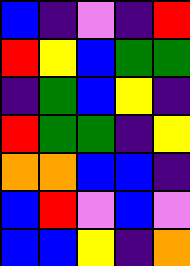[["blue", "indigo", "violet", "indigo", "red"], ["red", "yellow", "blue", "green", "green"], ["indigo", "green", "blue", "yellow", "indigo"], ["red", "green", "green", "indigo", "yellow"], ["orange", "orange", "blue", "blue", "indigo"], ["blue", "red", "violet", "blue", "violet"], ["blue", "blue", "yellow", "indigo", "orange"]]